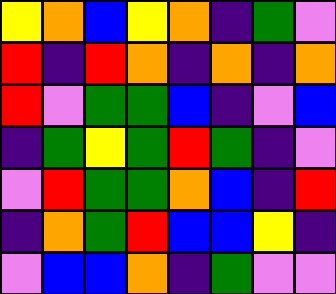[["yellow", "orange", "blue", "yellow", "orange", "indigo", "green", "violet"], ["red", "indigo", "red", "orange", "indigo", "orange", "indigo", "orange"], ["red", "violet", "green", "green", "blue", "indigo", "violet", "blue"], ["indigo", "green", "yellow", "green", "red", "green", "indigo", "violet"], ["violet", "red", "green", "green", "orange", "blue", "indigo", "red"], ["indigo", "orange", "green", "red", "blue", "blue", "yellow", "indigo"], ["violet", "blue", "blue", "orange", "indigo", "green", "violet", "violet"]]